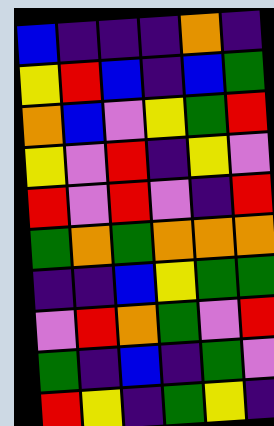[["blue", "indigo", "indigo", "indigo", "orange", "indigo"], ["yellow", "red", "blue", "indigo", "blue", "green"], ["orange", "blue", "violet", "yellow", "green", "red"], ["yellow", "violet", "red", "indigo", "yellow", "violet"], ["red", "violet", "red", "violet", "indigo", "red"], ["green", "orange", "green", "orange", "orange", "orange"], ["indigo", "indigo", "blue", "yellow", "green", "green"], ["violet", "red", "orange", "green", "violet", "red"], ["green", "indigo", "blue", "indigo", "green", "violet"], ["red", "yellow", "indigo", "green", "yellow", "indigo"]]